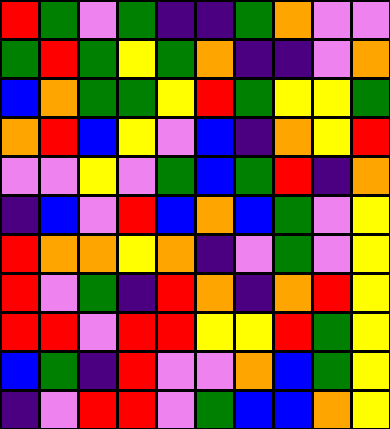[["red", "green", "violet", "green", "indigo", "indigo", "green", "orange", "violet", "violet"], ["green", "red", "green", "yellow", "green", "orange", "indigo", "indigo", "violet", "orange"], ["blue", "orange", "green", "green", "yellow", "red", "green", "yellow", "yellow", "green"], ["orange", "red", "blue", "yellow", "violet", "blue", "indigo", "orange", "yellow", "red"], ["violet", "violet", "yellow", "violet", "green", "blue", "green", "red", "indigo", "orange"], ["indigo", "blue", "violet", "red", "blue", "orange", "blue", "green", "violet", "yellow"], ["red", "orange", "orange", "yellow", "orange", "indigo", "violet", "green", "violet", "yellow"], ["red", "violet", "green", "indigo", "red", "orange", "indigo", "orange", "red", "yellow"], ["red", "red", "violet", "red", "red", "yellow", "yellow", "red", "green", "yellow"], ["blue", "green", "indigo", "red", "violet", "violet", "orange", "blue", "green", "yellow"], ["indigo", "violet", "red", "red", "violet", "green", "blue", "blue", "orange", "yellow"]]